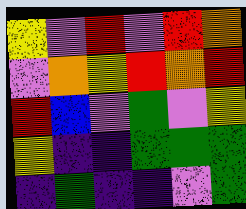[["yellow", "violet", "red", "violet", "red", "orange"], ["violet", "orange", "yellow", "red", "orange", "red"], ["red", "blue", "violet", "green", "violet", "yellow"], ["yellow", "indigo", "indigo", "green", "green", "green"], ["indigo", "green", "indigo", "indigo", "violet", "green"]]